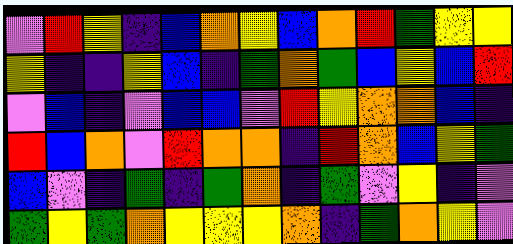[["violet", "red", "yellow", "indigo", "blue", "orange", "yellow", "blue", "orange", "red", "green", "yellow", "yellow"], ["yellow", "indigo", "indigo", "yellow", "blue", "indigo", "green", "orange", "green", "blue", "yellow", "blue", "red"], ["violet", "blue", "indigo", "violet", "blue", "blue", "violet", "red", "yellow", "orange", "orange", "blue", "indigo"], ["red", "blue", "orange", "violet", "red", "orange", "orange", "indigo", "red", "orange", "blue", "yellow", "green"], ["blue", "violet", "indigo", "green", "indigo", "green", "orange", "indigo", "green", "violet", "yellow", "indigo", "violet"], ["green", "yellow", "green", "orange", "yellow", "yellow", "yellow", "orange", "indigo", "green", "orange", "yellow", "violet"]]